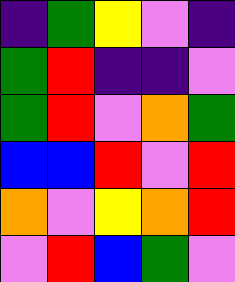[["indigo", "green", "yellow", "violet", "indigo"], ["green", "red", "indigo", "indigo", "violet"], ["green", "red", "violet", "orange", "green"], ["blue", "blue", "red", "violet", "red"], ["orange", "violet", "yellow", "orange", "red"], ["violet", "red", "blue", "green", "violet"]]